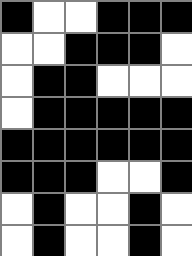[["black", "white", "white", "black", "black", "black"], ["white", "white", "black", "black", "black", "white"], ["white", "black", "black", "white", "white", "white"], ["white", "black", "black", "black", "black", "black"], ["black", "black", "black", "black", "black", "black"], ["black", "black", "black", "white", "white", "black"], ["white", "black", "white", "white", "black", "white"], ["white", "black", "white", "white", "black", "white"]]